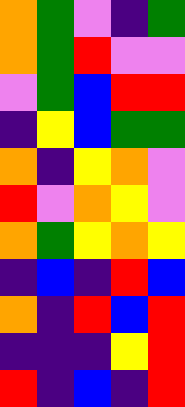[["orange", "green", "violet", "indigo", "green"], ["orange", "green", "red", "violet", "violet"], ["violet", "green", "blue", "red", "red"], ["indigo", "yellow", "blue", "green", "green"], ["orange", "indigo", "yellow", "orange", "violet"], ["red", "violet", "orange", "yellow", "violet"], ["orange", "green", "yellow", "orange", "yellow"], ["indigo", "blue", "indigo", "red", "blue"], ["orange", "indigo", "red", "blue", "red"], ["indigo", "indigo", "indigo", "yellow", "red"], ["red", "indigo", "blue", "indigo", "red"]]